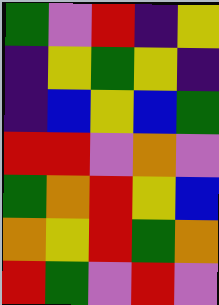[["green", "violet", "red", "indigo", "yellow"], ["indigo", "yellow", "green", "yellow", "indigo"], ["indigo", "blue", "yellow", "blue", "green"], ["red", "red", "violet", "orange", "violet"], ["green", "orange", "red", "yellow", "blue"], ["orange", "yellow", "red", "green", "orange"], ["red", "green", "violet", "red", "violet"]]